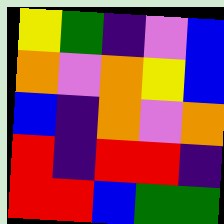[["yellow", "green", "indigo", "violet", "blue"], ["orange", "violet", "orange", "yellow", "blue"], ["blue", "indigo", "orange", "violet", "orange"], ["red", "indigo", "red", "red", "indigo"], ["red", "red", "blue", "green", "green"]]